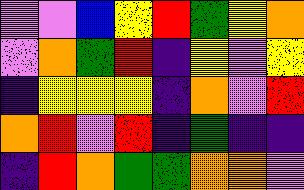[["violet", "violet", "blue", "yellow", "red", "green", "yellow", "orange"], ["violet", "orange", "green", "red", "indigo", "yellow", "violet", "yellow"], ["indigo", "yellow", "yellow", "yellow", "indigo", "orange", "violet", "red"], ["orange", "red", "violet", "red", "indigo", "green", "indigo", "indigo"], ["indigo", "red", "orange", "green", "green", "orange", "orange", "violet"]]